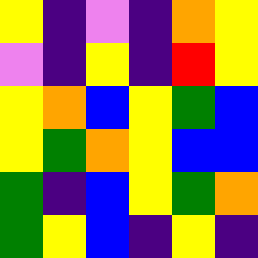[["yellow", "indigo", "violet", "indigo", "orange", "yellow"], ["violet", "indigo", "yellow", "indigo", "red", "yellow"], ["yellow", "orange", "blue", "yellow", "green", "blue"], ["yellow", "green", "orange", "yellow", "blue", "blue"], ["green", "indigo", "blue", "yellow", "green", "orange"], ["green", "yellow", "blue", "indigo", "yellow", "indigo"]]